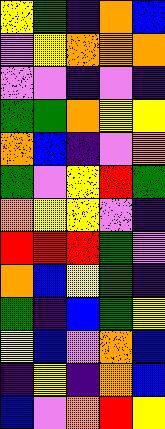[["yellow", "green", "indigo", "orange", "blue"], ["violet", "yellow", "orange", "orange", "orange"], ["violet", "violet", "indigo", "violet", "indigo"], ["green", "green", "orange", "yellow", "yellow"], ["orange", "blue", "indigo", "violet", "orange"], ["green", "violet", "yellow", "red", "green"], ["orange", "yellow", "yellow", "violet", "indigo"], ["red", "red", "red", "green", "violet"], ["orange", "blue", "yellow", "green", "indigo"], ["green", "indigo", "blue", "green", "yellow"], ["yellow", "blue", "violet", "orange", "blue"], ["indigo", "yellow", "indigo", "orange", "blue"], ["blue", "violet", "orange", "red", "yellow"]]